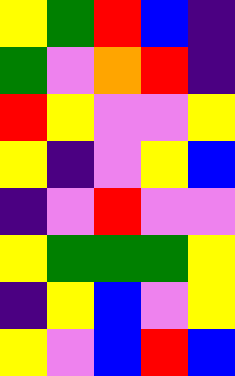[["yellow", "green", "red", "blue", "indigo"], ["green", "violet", "orange", "red", "indigo"], ["red", "yellow", "violet", "violet", "yellow"], ["yellow", "indigo", "violet", "yellow", "blue"], ["indigo", "violet", "red", "violet", "violet"], ["yellow", "green", "green", "green", "yellow"], ["indigo", "yellow", "blue", "violet", "yellow"], ["yellow", "violet", "blue", "red", "blue"]]